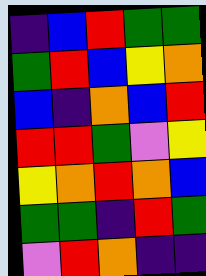[["indigo", "blue", "red", "green", "green"], ["green", "red", "blue", "yellow", "orange"], ["blue", "indigo", "orange", "blue", "red"], ["red", "red", "green", "violet", "yellow"], ["yellow", "orange", "red", "orange", "blue"], ["green", "green", "indigo", "red", "green"], ["violet", "red", "orange", "indigo", "indigo"]]